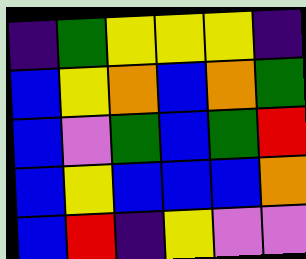[["indigo", "green", "yellow", "yellow", "yellow", "indigo"], ["blue", "yellow", "orange", "blue", "orange", "green"], ["blue", "violet", "green", "blue", "green", "red"], ["blue", "yellow", "blue", "blue", "blue", "orange"], ["blue", "red", "indigo", "yellow", "violet", "violet"]]